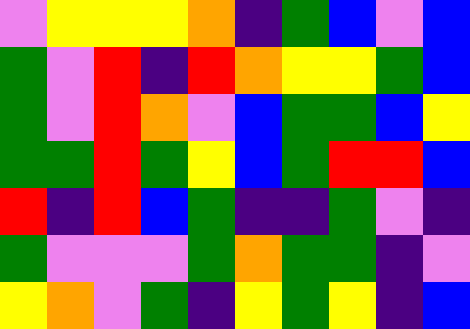[["violet", "yellow", "yellow", "yellow", "orange", "indigo", "green", "blue", "violet", "blue"], ["green", "violet", "red", "indigo", "red", "orange", "yellow", "yellow", "green", "blue"], ["green", "violet", "red", "orange", "violet", "blue", "green", "green", "blue", "yellow"], ["green", "green", "red", "green", "yellow", "blue", "green", "red", "red", "blue"], ["red", "indigo", "red", "blue", "green", "indigo", "indigo", "green", "violet", "indigo"], ["green", "violet", "violet", "violet", "green", "orange", "green", "green", "indigo", "violet"], ["yellow", "orange", "violet", "green", "indigo", "yellow", "green", "yellow", "indigo", "blue"]]